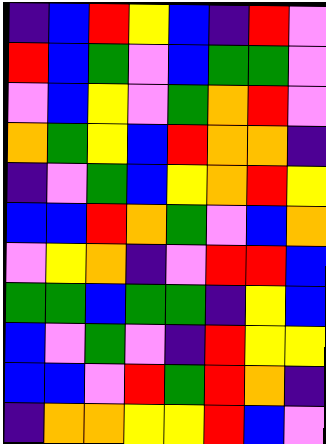[["indigo", "blue", "red", "yellow", "blue", "indigo", "red", "violet"], ["red", "blue", "green", "violet", "blue", "green", "green", "violet"], ["violet", "blue", "yellow", "violet", "green", "orange", "red", "violet"], ["orange", "green", "yellow", "blue", "red", "orange", "orange", "indigo"], ["indigo", "violet", "green", "blue", "yellow", "orange", "red", "yellow"], ["blue", "blue", "red", "orange", "green", "violet", "blue", "orange"], ["violet", "yellow", "orange", "indigo", "violet", "red", "red", "blue"], ["green", "green", "blue", "green", "green", "indigo", "yellow", "blue"], ["blue", "violet", "green", "violet", "indigo", "red", "yellow", "yellow"], ["blue", "blue", "violet", "red", "green", "red", "orange", "indigo"], ["indigo", "orange", "orange", "yellow", "yellow", "red", "blue", "violet"]]